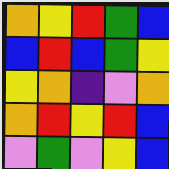[["orange", "yellow", "red", "green", "blue"], ["blue", "red", "blue", "green", "yellow"], ["yellow", "orange", "indigo", "violet", "orange"], ["orange", "red", "yellow", "red", "blue"], ["violet", "green", "violet", "yellow", "blue"]]